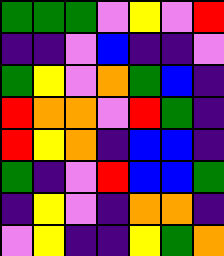[["green", "green", "green", "violet", "yellow", "violet", "red"], ["indigo", "indigo", "violet", "blue", "indigo", "indigo", "violet"], ["green", "yellow", "violet", "orange", "green", "blue", "indigo"], ["red", "orange", "orange", "violet", "red", "green", "indigo"], ["red", "yellow", "orange", "indigo", "blue", "blue", "indigo"], ["green", "indigo", "violet", "red", "blue", "blue", "green"], ["indigo", "yellow", "violet", "indigo", "orange", "orange", "indigo"], ["violet", "yellow", "indigo", "indigo", "yellow", "green", "orange"]]